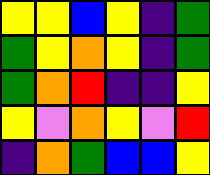[["yellow", "yellow", "blue", "yellow", "indigo", "green"], ["green", "yellow", "orange", "yellow", "indigo", "green"], ["green", "orange", "red", "indigo", "indigo", "yellow"], ["yellow", "violet", "orange", "yellow", "violet", "red"], ["indigo", "orange", "green", "blue", "blue", "yellow"]]